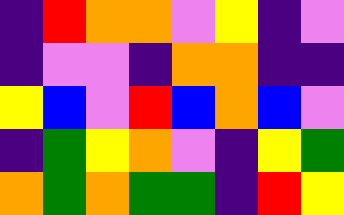[["indigo", "red", "orange", "orange", "violet", "yellow", "indigo", "violet"], ["indigo", "violet", "violet", "indigo", "orange", "orange", "indigo", "indigo"], ["yellow", "blue", "violet", "red", "blue", "orange", "blue", "violet"], ["indigo", "green", "yellow", "orange", "violet", "indigo", "yellow", "green"], ["orange", "green", "orange", "green", "green", "indigo", "red", "yellow"]]